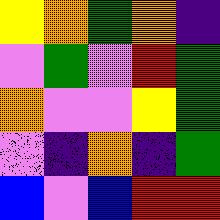[["yellow", "orange", "green", "orange", "indigo"], ["violet", "green", "violet", "red", "green"], ["orange", "violet", "violet", "yellow", "green"], ["violet", "indigo", "orange", "indigo", "green"], ["blue", "violet", "blue", "red", "red"]]